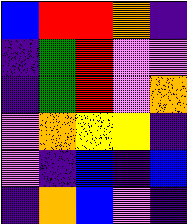[["blue", "red", "red", "orange", "indigo"], ["indigo", "green", "red", "violet", "violet"], ["indigo", "green", "red", "violet", "orange"], ["violet", "orange", "yellow", "yellow", "indigo"], ["violet", "indigo", "blue", "indigo", "blue"], ["indigo", "orange", "blue", "violet", "indigo"]]